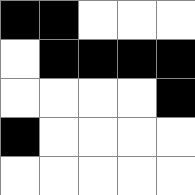[["black", "black", "white", "white", "white"], ["white", "black", "black", "black", "black"], ["white", "white", "white", "white", "black"], ["black", "white", "white", "white", "white"], ["white", "white", "white", "white", "white"]]